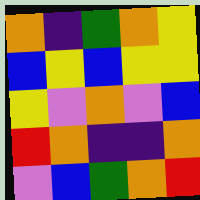[["orange", "indigo", "green", "orange", "yellow"], ["blue", "yellow", "blue", "yellow", "yellow"], ["yellow", "violet", "orange", "violet", "blue"], ["red", "orange", "indigo", "indigo", "orange"], ["violet", "blue", "green", "orange", "red"]]